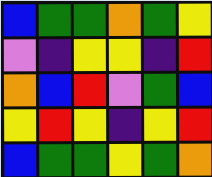[["blue", "green", "green", "orange", "green", "yellow"], ["violet", "indigo", "yellow", "yellow", "indigo", "red"], ["orange", "blue", "red", "violet", "green", "blue"], ["yellow", "red", "yellow", "indigo", "yellow", "red"], ["blue", "green", "green", "yellow", "green", "orange"]]